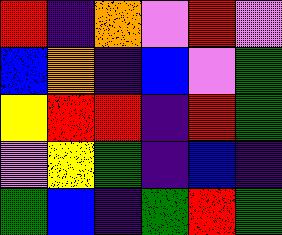[["red", "indigo", "orange", "violet", "red", "violet"], ["blue", "orange", "indigo", "blue", "violet", "green"], ["yellow", "red", "red", "indigo", "red", "green"], ["violet", "yellow", "green", "indigo", "blue", "indigo"], ["green", "blue", "indigo", "green", "red", "green"]]